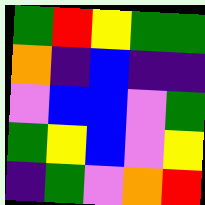[["green", "red", "yellow", "green", "green"], ["orange", "indigo", "blue", "indigo", "indigo"], ["violet", "blue", "blue", "violet", "green"], ["green", "yellow", "blue", "violet", "yellow"], ["indigo", "green", "violet", "orange", "red"]]